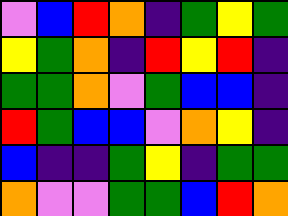[["violet", "blue", "red", "orange", "indigo", "green", "yellow", "green"], ["yellow", "green", "orange", "indigo", "red", "yellow", "red", "indigo"], ["green", "green", "orange", "violet", "green", "blue", "blue", "indigo"], ["red", "green", "blue", "blue", "violet", "orange", "yellow", "indigo"], ["blue", "indigo", "indigo", "green", "yellow", "indigo", "green", "green"], ["orange", "violet", "violet", "green", "green", "blue", "red", "orange"]]